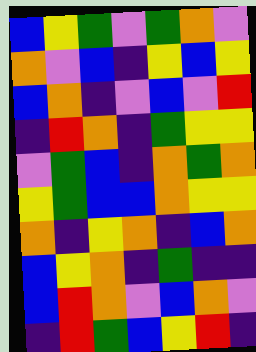[["blue", "yellow", "green", "violet", "green", "orange", "violet"], ["orange", "violet", "blue", "indigo", "yellow", "blue", "yellow"], ["blue", "orange", "indigo", "violet", "blue", "violet", "red"], ["indigo", "red", "orange", "indigo", "green", "yellow", "yellow"], ["violet", "green", "blue", "indigo", "orange", "green", "orange"], ["yellow", "green", "blue", "blue", "orange", "yellow", "yellow"], ["orange", "indigo", "yellow", "orange", "indigo", "blue", "orange"], ["blue", "yellow", "orange", "indigo", "green", "indigo", "indigo"], ["blue", "red", "orange", "violet", "blue", "orange", "violet"], ["indigo", "red", "green", "blue", "yellow", "red", "indigo"]]